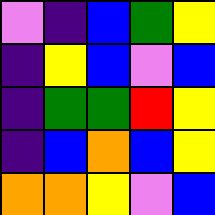[["violet", "indigo", "blue", "green", "yellow"], ["indigo", "yellow", "blue", "violet", "blue"], ["indigo", "green", "green", "red", "yellow"], ["indigo", "blue", "orange", "blue", "yellow"], ["orange", "orange", "yellow", "violet", "blue"]]